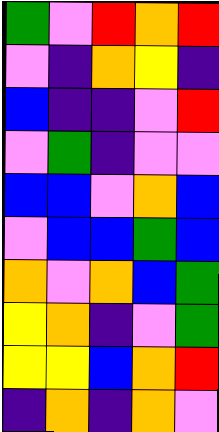[["green", "violet", "red", "orange", "red"], ["violet", "indigo", "orange", "yellow", "indigo"], ["blue", "indigo", "indigo", "violet", "red"], ["violet", "green", "indigo", "violet", "violet"], ["blue", "blue", "violet", "orange", "blue"], ["violet", "blue", "blue", "green", "blue"], ["orange", "violet", "orange", "blue", "green"], ["yellow", "orange", "indigo", "violet", "green"], ["yellow", "yellow", "blue", "orange", "red"], ["indigo", "orange", "indigo", "orange", "violet"]]